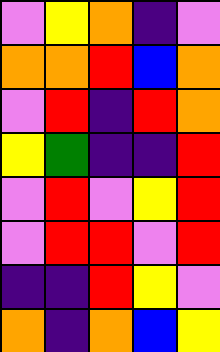[["violet", "yellow", "orange", "indigo", "violet"], ["orange", "orange", "red", "blue", "orange"], ["violet", "red", "indigo", "red", "orange"], ["yellow", "green", "indigo", "indigo", "red"], ["violet", "red", "violet", "yellow", "red"], ["violet", "red", "red", "violet", "red"], ["indigo", "indigo", "red", "yellow", "violet"], ["orange", "indigo", "orange", "blue", "yellow"]]